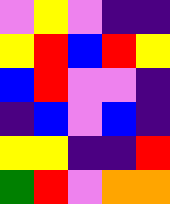[["violet", "yellow", "violet", "indigo", "indigo"], ["yellow", "red", "blue", "red", "yellow"], ["blue", "red", "violet", "violet", "indigo"], ["indigo", "blue", "violet", "blue", "indigo"], ["yellow", "yellow", "indigo", "indigo", "red"], ["green", "red", "violet", "orange", "orange"]]